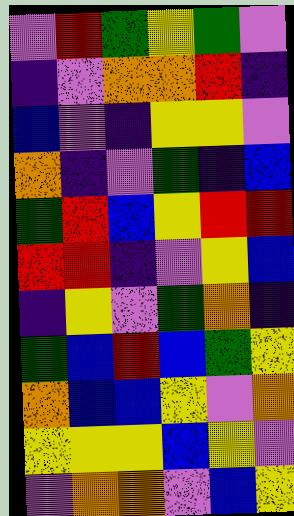[["violet", "red", "green", "yellow", "green", "violet"], ["indigo", "violet", "orange", "orange", "red", "indigo"], ["blue", "violet", "indigo", "yellow", "yellow", "violet"], ["orange", "indigo", "violet", "green", "indigo", "blue"], ["green", "red", "blue", "yellow", "red", "red"], ["red", "red", "indigo", "violet", "yellow", "blue"], ["indigo", "yellow", "violet", "green", "orange", "indigo"], ["green", "blue", "red", "blue", "green", "yellow"], ["orange", "blue", "blue", "yellow", "violet", "orange"], ["yellow", "yellow", "yellow", "blue", "yellow", "violet"], ["violet", "orange", "orange", "violet", "blue", "yellow"]]